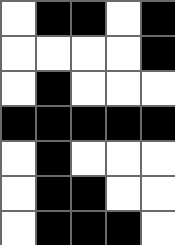[["white", "black", "black", "white", "black"], ["white", "white", "white", "white", "black"], ["white", "black", "white", "white", "white"], ["black", "black", "black", "black", "black"], ["white", "black", "white", "white", "white"], ["white", "black", "black", "white", "white"], ["white", "black", "black", "black", "white"]]